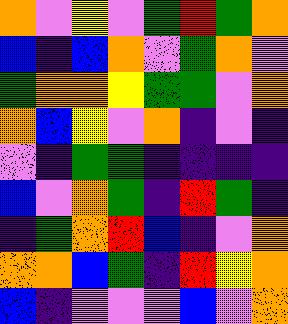[["orange", "violet", "yellow", "violet", "green", "red", "green", "orange"], ["blue", "indigo", "blue", "orange", "violet", "green", "orange", "violet"], ["green", "orange", "orange", "yellow", "green", "green", "violet", "orange"], ["orange", "blue", "yellow", "violet", "orange", "indigo", "violet", "indigo"], ["violet", "indigo", "green", "green", "indigo", "indigo", "indigo", "indigo"], ["blue", "violet", "orange", "green", "indigo", "red", "green", "indigo"], ["indigo", "green", "orange", "red", "blue", "indigo", "violet", "orange"], ["orange", "orange", "blue", "green", "indigo", "red", "yellow", "orange"], ["blue", "indigo", "violet", "violet", "violet", "blue", "violet", "orange"]]